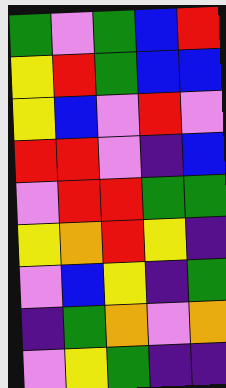[["green", "violet", "green", "blue", "red"], ["yellow", "red", "green", "blue", "blue"], ["yellow", "blue", "violet", "red", "violet"], ["red", "red", "violet", "indigo", "blue"], ["violet", "red", "red", "green", "green"], ["yellow", "orange", "red", "yellow", "indigo"], ["violet", "blue", "yellow", "indigo", "green"], ["indigo", "green", "orange", "violet", "orange"], ["violet", "yellow", "green", "indigo", "indigo"]]